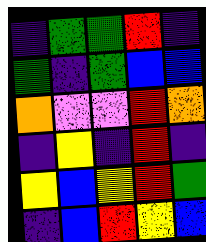[["indigo", "green", "green", "red", "indigo"], ["green", "indigo", "green", "blue", "blue"], ["orange", "violet", "violet", "red", "orange"], ["indigo", "yellow", "indigo", "red", "indigo"], ["yellow", "blue", "yellow", "red", "green"], ["indigo", "blue", "red", "yellow", "blue"]]